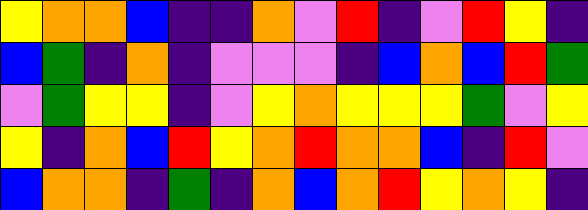[["yellow", "orange", "orange", "blue", "indigo", "indigo", "orange", "violet", "red", "indigo", "violet", "red", "yellow", "indigo"], ["blue", "green", "indigo", "orange", "indigo", "violet", "violet", "violet", "indigo", "blue", "orange", "blue", "red", "green"], ["violet", "green", "yellow", "yellow", "indigo", "violet", "yellow", "orange", "yellow", "yellow", "yellow", "green", "violet", "yellow"], ["yellow", "indigo", "orange", "blue", "red", "yellow", "orange", "red", "orange", "orange", "blue", "indigo", "red", "violet"], ["blue", "orange", "orange", "indigo", "green", "indigo", "orange", "blue", "orange", "red", "yellow", "orange", "yellow", "indigo"]]